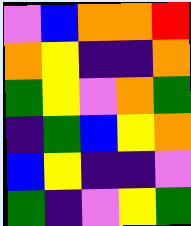[["violet", "blue", "orange", "orange", "red"], ["orange", "yellow", "indigo", "indigo", "orange"], ["green", "yellow", "violet", "orange", "green"], ["indigo", "green", "blue", "yellow", "orange"], ["blue", "yellow", "indigo", "indigo", "violet"], ["green", "indigo", "violet", "yellow", "green"]]